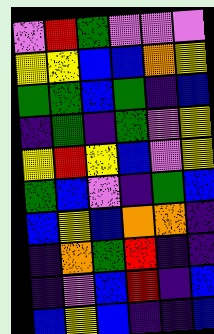[["violet", "red", "green", "violet", "violet", "violet"], ["yellow", "yellow", "blue", "blue", "orange", "yellow"], ["green", "green", "blue", "green", "indigo", "blue"], ["indigo", "green", "indigo", "green", "violet", "yellow"], ["yellow", "red", "yellow", "blue", "violet", "yellow"], ["green", "blue", "violet", "indigo", "green", "blue"], ["blue", "yellow", "blue", "orange", "orange", "indigo"], ["indigo", "orange", "green", "red", "indigo", "indigo"], ["indigo", "violet", "blue", "red", "indigo", "blue"], ["blue", "yellow", "blue", "indigo", "indigo", "blue"]]